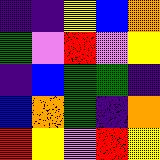[["indigo", "indigo", "yellow", "blue", "orange"], ["green", "violet", "red", "violet", "yellow"], ["indigo", "blue", "green", "green", "indigo"], ["blue", "orange", "green", "indigo", "orange"], ["red", "yellow", "violet", "red", "yellow"]]